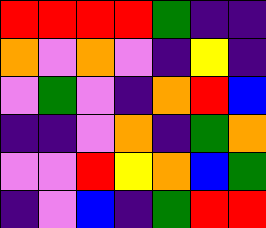[["red", "red", "red", "red", "green", "indigo", "indigo"], ["orange", "violet", "orange", "violet", "indigo", "yellow", "indigo"], ["violet", "green", "violet", "indigo", "orange", "red", "blue"], ["indigo", "indigo", "violet", "orange", "indigo", "green", "orange"], ["violet", "violet", "red", "yellow", "orange", "blue", "green"], ["indigo", "violet", "blue", "indigo", "green", "red", "red"]]